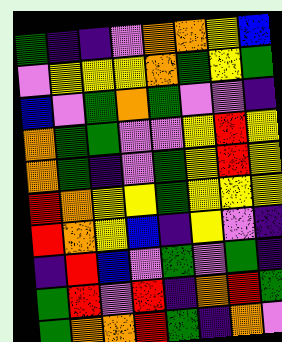[["green", "indigo", "indigo", "violet", "orange", "orange", "yellow", "blue"], ["violet", "yellow", "yellow", "yellow", "orange", "green", "yellow", "green"], ["blue", "violet", "green", "orange", "green", "violet", "violet", "indigo"], ["orange", "green", "green", "violet", "violet", "yellow", "red", "yellow"], ["orange", "green", "indigo", "violet", "green", "yellow", "red", "yellow"], ["red", "orange", "yellow", "yellow", "green", "yellow", "yellow", "yellow"], ["red", "orange", "yellow", "blue", "indigo", "yellow", "violet", "indigo"], ["indigo", "red", "blue", "violet", "green", "violet", "green", "indigo"], ["green", "red", "violet", "red", "indigo", "orange", "red", "green"], ["green", "orange", "orange", "red", "green", "indigo", "orange", "violet"]]